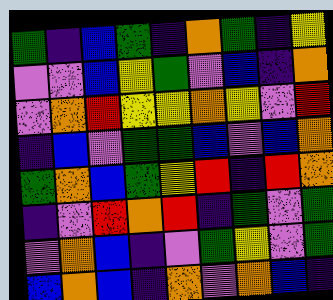[["green", "indigo", "blue", "green", "indigo", "orange", "green", "indigo", "yellow"], ["violet", "violet", "blue", "yellow", "green", "violet", "blue", "indigo", "orange"], ["violet", "orange", "red", "yellow", "yellow", "orange", "yellow", "violet", "red"], ["indigo", "blue", "violet", "green", "green", "blue", "violet", "blue", "orange"], ["green", "orange", "blue", "green", "yellow", "red", "indigo", "red", "orange"], ["indigo", "violet", "red", "orange", "red", "indigo", "green", "violet", "green"], ["violet", "orange", "blue", "indigo", "violet", "green", "yellow", "violet", "green"], ["blue", "orange", "blue", "indigo", "orange", "violet", "orange", "blue", "indigo"]]